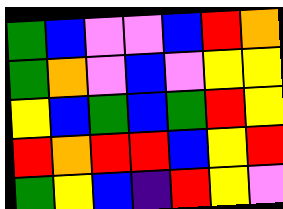[["green", "blue", "violet", "violet", "blue", "red", "orange"], ["green", "orange", "violet", "blue", "violet", "yellow", "yellow"], ["yellow", "blue", "green", "blue", "green", "red", "yellow"], ["red", "orange", "red", "red", "blue", "yellow", "red"], ["green", "yellow", "blue", "indigo", "red", "yellow", "violet"]]